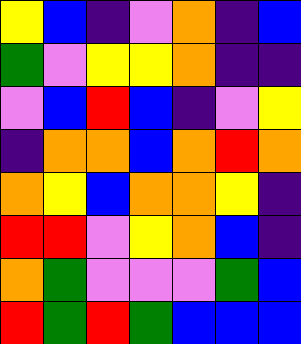[["yellow", "blue", "indigo", "violet", "orange", "indigo", "blue"], ["green", "violet", "yellow", "yellow", "orange", "indigo", "indigo"], ["violet", "blue", "red", "blue", "indigo", "violet", "yellow"], ["indigo", "orange", "orange", "blue", "orange", "red", "orange"], ["orange", "yellow", "blue", "orange", "orange", "yellow", "indigo"], ["red", "red", "violet", "yellow", "orange", "blue", "indigo"], ["orange", "green", "violet", "violet", "violet", "green", "blue"], ["red", "green", "red", "green", "blue", "blue", "blue"]]